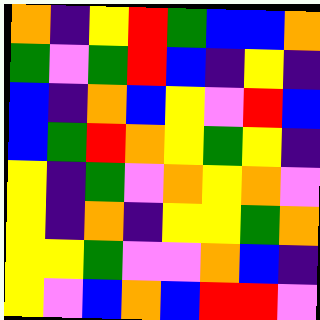[["orange", "indigo", "yellow", "red", "green", "blue", "blue", "orange"], ["green", "violet", "green", "red", "blue", "indigo", "yellow", "indigo"], ["blue", "indigo", "orange", "blue", "yellow", "violet", "red", "blue"], ["blue", "green", "red", "orange", "yellow", "green", "yellow", "indigo"], ["yellow", "indigo", "green", "violet", "orange", "yellow", "orange", "violet"], ["yellow", "indigo", "orange", "indigo", "yellow", "yellow", "green", "orange"], ["yellow", "yellow", "green", "violet", "violet", "orange", "blue", "indigo"], ["yellow", "violet", "blue", "orange", "blue", "red", "red", "violet"]]